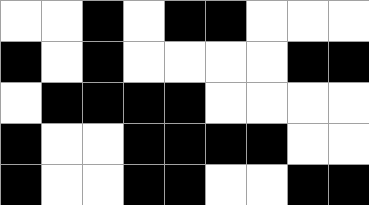[["white", "white", "black", "white", "black", "black", "white", "white", "white"], ["black", "white", "black", "white", "white", "white", "white", "black", "black"], ["white", "black", "black", "black", "black", "white", "white", "white", "white"], ["black", "white", "white", "black", "black", "black", "black", "white", "white"], ["black", "white", "white", "black", "black", "white", "white", "black", "black"]]